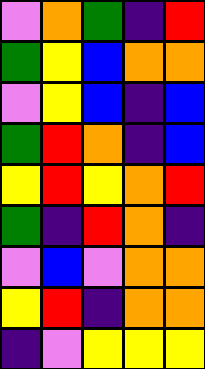[["violet", "orange", "green", "indigo", "red"], ["green", "yellow", "blue", "orange", "orange"], ["violet", "yellow", "blue", "indigo", "blue"], ["green", "red", "orange", "indigo", "blue"], ["yellow", "red", "yellow", "orange", "red"], ["green", "indigo", "red", "orange", "indigo"], ["violet", "blue", "violet", "orange", "orange"], ["yellow", "red", "indigo", "orange", "orange"], ["indigo", "violet", "yellow", "yellow", "yellow"]]